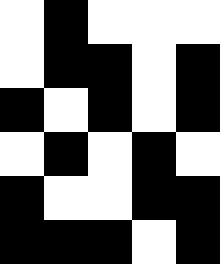[["white", "black", "white", "white", "white"], ["white", "black", "black", "white", "black"], ["black", "white", "black", "white", "black"], ["white", "black", "white", "black", "white"], ["black", "white", "white", "black", "black"], ["black", "black", "black", "white", "black"]]